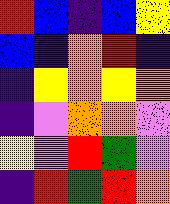[["red", "blue", "indigo", "blue", "yellow"], ["blue", "indigo", "orange", "red", "indigo"], ["indigo", "yellow", "orange", "yellow", "orange"], ["indigo", "violet", "orange", "orange", "violet"], ["yellow", "violet", "red", "green", "violet"], ["indigo", "red", "green", "red", "orange"]]